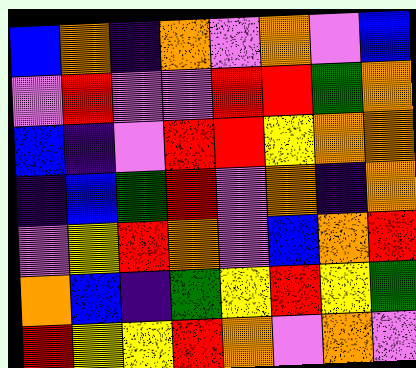[["blue", "orange", "indigo", "orange", "violet", "orange", "violet", "blue"], ["violet", "red", "violet", "violet", "red", "red", "green", "orange"], ["blue", "indigo", "violet", "red", "red", "yellow", "orange", "orange"], ["indigo", "blue", "green", "red", "violet", "orange", "indigo", "orange"], ["violet", "yellow", "red", "orange", "violet", "blue", "orange", "red"], ["orange", "blue", "indigo", "green", "yellow", "red", "yellow", "green"], ["red", "yellow", "yellow", "red", "orange", "violet", "orange", "violet"]]